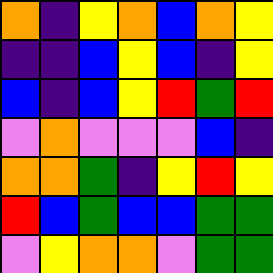[["orange", "indigo", "yellow", "orange", "blue", "orange", "yellow"], ["indigo", "indigo", "blue", "yellow", "blue", "indigo", "yellow"], ["blue", "indigo", "blue", "yellow", "red", "green", "red"], ["violet", "orange", "violet", "violet", "violet", "blue", "indigo"], ["orange", "orange", "green", "indigo", "yellow", "red", "yellow"], ["red", "blue", "green", "blue", "blue", "green", "green"], ["violet", "yellow", "orange", "orange", "violet", "green", "green"]]